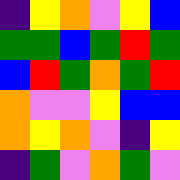[["indigo", "yellow", "orange", "violet", "yellow", "blue"], ["green", "green", "blue", "green", "red", "green"], ["blue", "red", "green", "orange", "green", "red"], ["orange", "violet", "violet", "yellow", "blue", "blue"], ["orange", "yellow", "orange", "violet", "indigo", "yellow"], ["indigo", "green", "violet", "orange", "green", "violet"]]